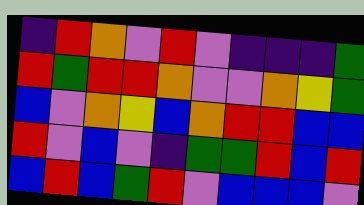[["indigo", "red", "orange", "violet", "red", "violet", "indigo", "indigo", "indigo", "green"], ["red", "green", "red", "red", "orange", "violet", "violet", "orange", "yellow", "green"], ["blue", "violet", "orange", "yellow", "blue", "orange", "red", "red", "blue", "blue"], ["red", "violet", "blue", "violet", "indigo", "green", "green", "red", "blue", "red"], ["blue", "red", "blue", "green", "red", "violet", "blue", "blue", "blue", "violet"]]